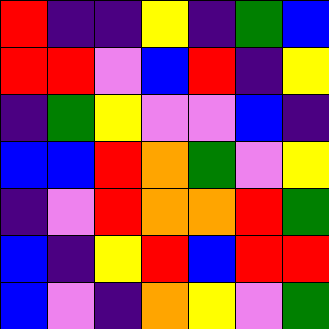[["red", "indigo", "indigo", "yellow", "indigo", "green", "blue"], ["red", "red", "violet", "blue", "red", "indigo", "yellow"], ["indigo", "green", "yellow", "violet", "violet", "blue", "indigo"], ["blue", "blue", "red", "orange", "green", "violet", "yellow"], ["indigo", "violet", "red", "orange", "orange", "red", "green"], ["blue", "indigo", "yellow", "red", "blue", "red", "red"], ["blue", "violet", "indigo", "orange", "yellow", "violet", "green"]]